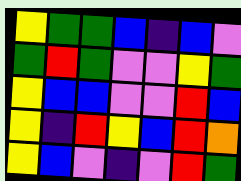[["yellow", "green", "green", "blue", "indigo", "blue", "violet"], ["green", "red", "green", "violet", "violet", "yellow", "green"], ["yellow", "blue", "blue", "violet", "violet", "red", "blue"], ["yellow", "indigo", "red", "yellow", "blue", "red", "orange"], ["yellow", "blue", "violet", "indigo", "violet", "red", "green"]]